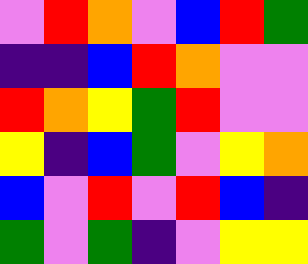[["violet", "red", "orange", "violet", "blue", "red", "green"], ["indigo", "indigo", "blue", "red", "orange", "violet", "violet"], ["red", "orange", "yellow", "green", "red", "violet", "violet"], ["yellow", "indigo", "blue", "green", "violet", "yellow", "orange"], ["blue", "violet", "red", "violet", "red", "blue", "indigo"], ["green", "violet", "green", "indigo", "violet", "yellow", "yellow"]]